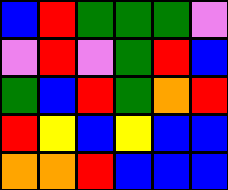[["blue", "red", "green", "green", "green", "violet"], ["violet", "red", "violet", "green", "red", "blue"], ["green", "blue", "red", "green", "orange", "red"], ["red", "yellow", "blue", "yellow", "blue", "blue"], ["orange", "orange", "red", "blue", "blue", "blue"]]